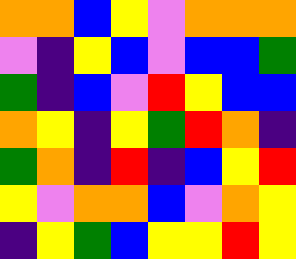[["orange", "orange", "blue", "yellow", "violet", "orange", "orange", "orange"], ["violet", "indigo", "yellow", "blue", "violet", "blue", "blue", "green"], ["green", "indigo", "blue", "violet", "red", "yellow", "blue", "blue"], ["orange", "yellow", "indigo", "yellow", "green", "red", "orange", "indigo"], ["green", "orange", "indigo", "red", "indigo", "blue", "yellow", "red"], ["yellow", "violet", "orange", "orange", "blue", "violet", "orange", "yellow"], ["indigo", "yellow", "green", "blue", "yellow", "yellow", "red", "yellow"]]